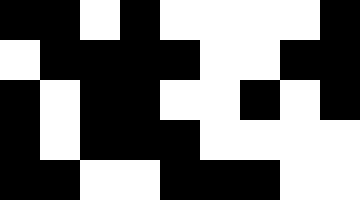[["black", "black", "white", "black", "white", "white", "white", "white", "black"], ["white", "black", "black", "black", "black", "white", "white", "black", "black"], ["black", "white", "black", "black", "white", "white", "black", "white", "black"], ["black", "white", "black", "black", "black", "white", "white", "white", "white"], ["black", "black", "white", "white", "black", "black", "black", "white", "white"]]